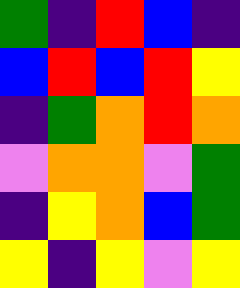[["green", "indigo", "red", "blue", "indigo"], ["blue", "red", "blue", "red", "yellow"], ["indigo", "green", "orange", "red", "orange"], ["violet", "orange", "orange", "violet", "green"], ["indigo", "yellow", "orange", "blue", "green"], ["yellow", "indigo", "yellow", "violet", "yellow"]]